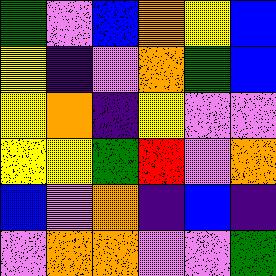[["green", "violet", "blue", "orange", "yellow", "blue"], ["yellow", "indigo", "violet", "orange", "green", "blue"], ["yellow", "orange", "indigo", "yellow", "violet", "violet"], ["yellow", "yellow", "green", "red", "violet", "orange"], ["blue", "violet", "orange", "indigo", "blue", "indigo"], ["violet", "orange", "orange", "violet", "violet", "green"]]